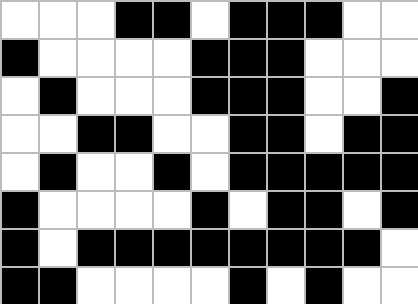[["white", "white", "white", "black", "black", "white", "black", "black", "black", "white", "white"], ["black", "white", "white", "white", "white", "black", "black", "black", "white", "white", "white"], ["white", "black", "white", "white", "white", "black", "black", "black", "white", "white", "black"], ["white", "white", "black", "black", "white", "white", "black", "black", "white", "black", "black"], ["white", "black", "white", "white", "black", "white", "black", "black", "black", "black", "black"], ["black", "white", "white", "white", "white", "black", "white", "black", "black", "white", "black"], ["black", "white", "black", "black", "black", "black", "black", "black", "black", "black", "white"], ["black", "black", "white", "white", "white", "white", "black", "white", "black", "white", "white"]]